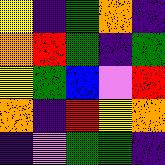[["yellow", "indigo", "green", "orange", "indigo"], ["orange", "red", "green", "indigo", "green"], ["yellow", "green", "blue", "violet", "red"], ["orange", "indigo", "red", "yellow", "orange"], ["indigo", "violet", "green", "green", "indigo"]]